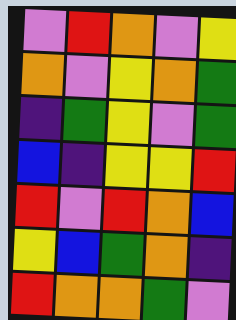[["violet", "red", "orange", "violet", "yellow"], ["orange", "violet", "yellow", "orange", "green"], ["indigo", "green", "yellow", "violet", "green"], ["blue", "indigo", "yellow", "yellow", "red"], ["red", "violet", "red", "orange", "blue"], ["yellow", "blue", "green", "orange", "indigo"], ["red", "orange", "orange", "green", "violet"]]